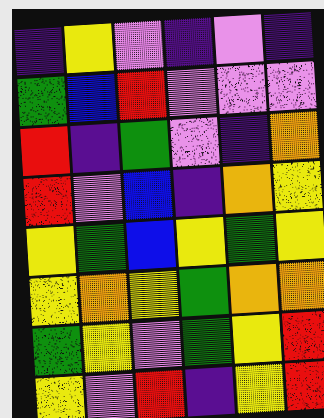[["indigo", "yellow", "violet", "indigo", "violet", "indigo"], ["green", "blue", "red", "violet", "violet", "violet"], ["red", "indigo", "green", "violet", "indigo", "orange"], ["red", "violet", "blue", "indigo", "orange", "yellow"], ["yellow", "green", "blue", "yellow", "green", "yellow"], ["yellow", "orange", "yellow", "green", "orange", "orange"], ["green", "yellow", "violet", "green", "yellow", "red"], ["yellow", "violet", "red", "indigo", "yellow", "red"]]